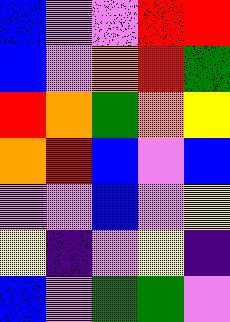[["blue", "violet", "violet", "red", "red"], ["blue", "violet", "orange", "red", "green"], ["red", "orange", "green", "orange", "yellow"], ["orange", "red", "blue", "violet", "blue"], ["violet", "violet", "blue", "violet", "yellow"], ["yellow", "indigo", "violet", "yellow", "indigo"], ["blue", "violet", "green", "green", "violet"]]